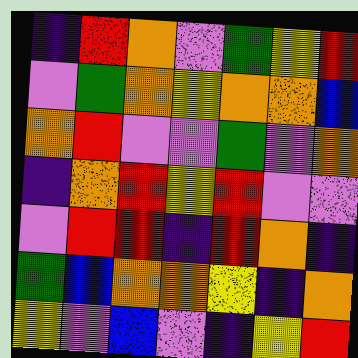[["indigo", "red", "orange", "violet", "green", "yellow", "red"], ["violet", "green", "orange", "yellow", "orange", "orange", "blue"], ["orange", "red", "violet", "violet", "green", "violet", "orange"], ["indigo", "orange", "red", "yellow", "red", "violet", "violet"], ["violet", "red", "red", "indigo", "red", "orange", "indigo"], ["green", "blue", "orange", "orange", "yellow", "indigo", "orange"], ["yellow", "violet", "blue", "violet", "indigo", "yellow", "red"]]